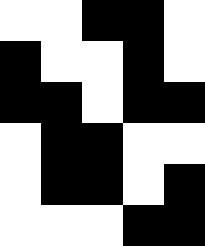[["white", "white", "black", "black", "white"], ["black", "white", "white", "black", "white"], ["black", "black", "white", "black", "black"], ["white", "black", "black", "white", "white"], ["white", "black", "black", "white", "black"], ["white", "white", "white", "black", "black"]]